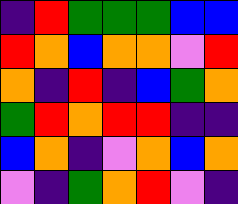[["indigo", "red", "green", "green", "green", "blue", "blue"], ["red", "orange", "blue", "orange", "orange", "violet", "red"], ["orange", "indigo", "red", "indigo", "blue", "green", "orange"], ["green", "red", "orange", "red", "red", "indigo", "indigo"], ["blue", "orange", "indigo", "violet", "orange", "blue", "orange"], ["violet", "indigo", "green", "orange", "red", "violet", "indigo"]]